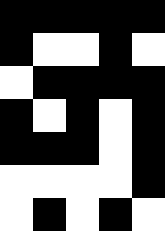[["black", "black", "black", "black", "black"], ["black", "white", "white", "black", "white"], ["white", "black", "black", "black", "black"], ["black", "white", "black", "white", "black"], ["black", "black", "black", "white", "black"], ["white", "white", "white", "white", "black"], ["white", "black", "white", "black", "white"]]